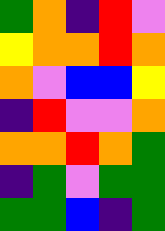[["green", "orange", "indigo", "red", "violet"], ["yellow", "orange", "orange", "red", "orange"], ["orange", "violet", "blue", "blue", "yellow"], ["indigo", "red", "violet", "violet", "orange"], ["orange", "orange", "red", "orange", "green"], ["indigo", "green", "violet", "green", "green"], ["green", "green", "blue", "indigo", "green"]]